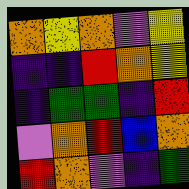[["orange", "yellow", "orange", "violet", "yellow"], ["indigo", "indigo", "red", "orange", "yellow"], ["indigo", "green", "green", "indigo", "red"], ["violet", "orange", "red", "blue", "orange"], ["red", "orange", "violet", "indigo", "green"]]